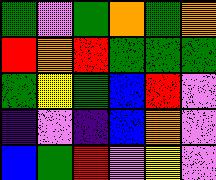[["green", "violet", "green", "orange", "green", "orange"], ["red", "orange", "red", "green", "green", "green"], ["green", "yellow", "green", "blue", "red", "violet"], ["indigo", "violet", "indigo", "blue", "orange", "violet"], ["blue", "green", "red", "violet", "yellow", "violet"]]